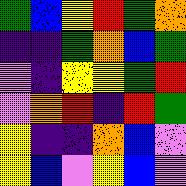[["green", "blue", "yellow", "red", "green", "orange"], ["indigo", "indigo", "green", "orange", "blue", "green"], ["violet", "indigo", "yellow", "yellow", "green", "red"], ["violet", "orange", "red", "indigo", "red", "green"], ["yellow", "indigo", "indigo", "orange", "blue", "violet"], ["yellow", "blue", "violet", "yellow", "blue", "violet"]]